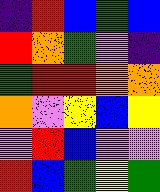[["indigo", "red", "blue", "green", "blue"], ["red", "orange", "green", "violet", "indigo"], ["green", "red", "red", "orange", "orange"], ["orange", "violet", "yellow", "blue", "yellow"], ["violet", "red", "blue", "violet", "violet"], ["red", "blue", "green", "yellow", "green"]]